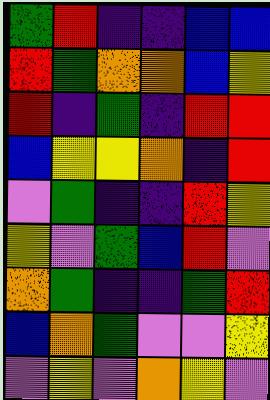[["green", "red", "indigo", "indigo", "blue", "blue"], ["red", "green", "orange", "orange", "blue", "yellow"], ["red", "indigo", "green", "indigo", "red", "red"], ["blue", "yellow", "yellow", "orange", "indigo", "red"], ["violet", "green", "indigo", "indigo", "red", "yellow"], ["yellow", "violet", "green", "blue", "red", "violet"], ["orange", "green", "indigo", "indigo", "green", "red"], ["blue", "orange", "green", "violet", "violet", "yellow"], ["violet", "yellow", "violet", "orange", "yellow", "violet"]]